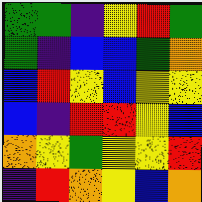[["green", "green", "indigo", "yellow", "red", "green"], ["green", "indigo", "blue", "blue", "green", "orange"], ["blue", "red", "yellow", "blue", "yellow", "yellow"], ["blue", "indigo", "red", "red", "yellow", "blue"], ["orange", "yellow", "green", "yellow", "yellow", "red"], ["indigo", "red", "orange", "yellow", "blue", "orange"]]